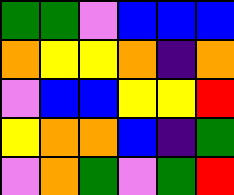[["green", "green", "violet", "blue", "blue", "blue"], ["orange", "yellow", "yellow", "orange", "indigo", "orange"], ["violet", "blue", "blue", "yellow", "yellow", "red"], ["yellow", "orange", "orange", "blue", "indigo", "green"], ["violet", "orange", "green", "violet", "green", "red"]]